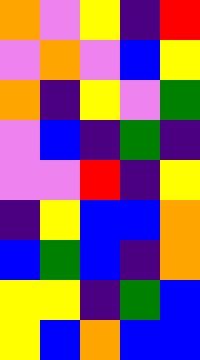[["orange", "violet", "yellow", "indigo", "red"], ["violet", "orange", "violet", "blue", "yellow"], ["orange", "indigo", "yellow", "violet", "green"], ["violet", "blue", "indigo", "green", "indigo"], ["violet", "violet", "red", "indigo", "yellow"], ["indigo", "yellow", "blue", "blue", "orange"], ["blue", "green", "blue", "indigo", "orange"], ["yellow", "yellow", "indigo", "green", "blue"], ["yellow", "blue", "orange", "blue", "blue"]]